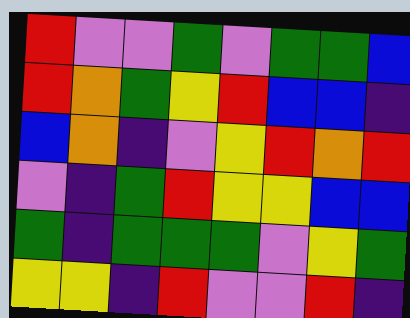[["red", "violet", "violet", "green", "violet", "green", "green", "blue"], ["red", "orange", "green", "yellow", "red", "blue", "blue", "indigo"], ["blue", "orange", "indigo", "violet", "yellow", "red", "orange", "red"], ["violet", "indigo", "green", "red", "yellow", "yellow", "blue", "blue"], ["green", "indigo", "green", "green", "green", "violet", "yellow", "green"], ["yellow", "yellow", "indigo", "red", "violet", "violet", "red", "indigo"]]